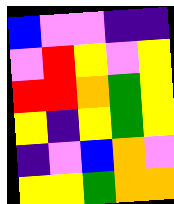[["blue", "violet", "violet", "indigo", "indigo"], ["violet", "red", "yellow", "violet", "yellow"], ["red", "red", "orange", "green", "yellow"], ["yellow", "indigo", "yellow", "green", "yellow"], ["indigo", "violet", "blue", "orange", "violet"], ["yellow", "yellow", "green", "orange", "orange"]]